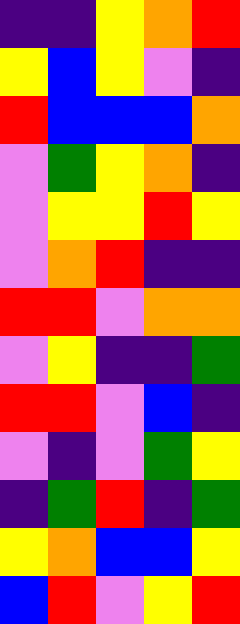[["indigo", "indigo", "yellow", "orange", "red"], ["yellow", "blue", "yellow", "violet", "indigo"], ["red", "blue", "blue", "blue", "orange"], ["violet", "green", "yellow", "orange", "indigo"], ["violet", "yellow", "yellow", "red", "yellow"], ["violet", "orange", "red", "indigo", "indigo"], ["red", "red", "violet", "orange", "orange"], ["violet", "yellow", "indigo", "indigo", "green"], ["red", "red", "violet", "blue", "indigo"], ["violet", "indigo", "violet", "green", "yellow"], ["indigo", "green", "red", "indigo", "green"], ["yellow", "orange", "blue", "blue", "yellow"], ["blue", "red", "violet", "yellow", "red"]]